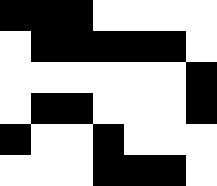[["black", "black", "black", "white", "white", "white", "white"], ["white", "black", "black", "black", "black", "black", "white"], ["white", "white", "white", "white", "white", "white", "black"], ["white", "black", "black", "white", "white", "white", "black"], ["black", "white", "white", "black", "white", "white", "white"], ["white", "white", "white", "black", "black", "black", "white"]]